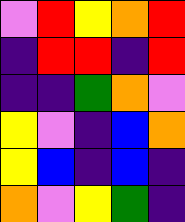[["violet", "red", "yellow", "orange", "red"], ["indigo", "red", "red", "indigo", "red"], ["indigo", "indigo", "green", "orange", "violet"], ["yellow", "violet", "indigo", "blue", "orange"], ["yellow", "blue", "indigo", "blue", "indigo"], ["orange", "violet", "yellow", "green", "indigo"]]